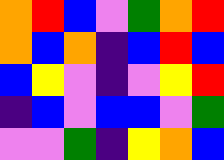[["orange", "red", "blue", "violet", "green", "orange", "red"], ["orange", "blue", "orange", "indigo", "blue", "red", "blue"], ["blue", "yellow", "violet", "indigo", "violet", "yellow", "red"], ["indigo", "blue", "violet", "blue", "blue", "violet", "green"], ["violet", "violet", "green", "indigo", "yellow", "orange", "blue"]]